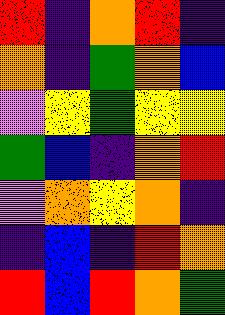[["red", "indigo", "orange", "red", "indigo"], ["orange", "indigo", "green", "orange", "blue"], ["violet", "yellow", "green", "yellow", "yellow"], ["green", "blue", "indigo", "orange", "red"], ["violet", "orange", "yellow", "orange", "indigo"], ["indigo", "blue", "indigo", "red", "orange"], ["red", "blue", "red", "orange", "green"]]